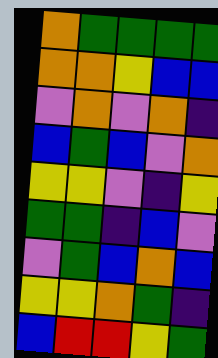[["orange", "green", "green", "green", "green"], ["orange", "orange", "yellow", "blue", "blue"], ["violet", "orange", "violet", "orange", "indigo"], ["blue", "green", "blue", "violet", "orange"], ["yellow", "yellow", "violet", "indigo", "yellow"], ["green", "green", "indigo", "blue", "violet"], ["violet", "green", "blue", "orange", "blue"], ["yellow", "yellow", "orange", "green", "indigo"], ["blue", "red", "red", "yellow", "green"]]